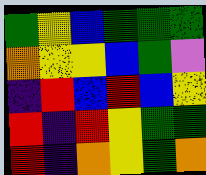[["green", "yellow", "blue", "green", "green", "green"], ["orange", "yellow", "yellow", "blue", "green", "violet"], ["indigo", "red", "blue", "red", "blue", "yellow"], ["red", "indigo", "red", "yellow", "green", "green"], ["red", "indigo", "orange", "yellow", "green", "orange"]]